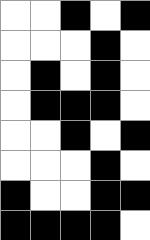[["white", "white", "black", "white", "black"], ["white", "white", "white", "black", "white"], ["white", "black", "white", "black", "white"], ["white", "black", "black", "black", "white"], ["white", "white", "black", "white", "black"], ["white", "white", "white", "black", "white"], ["black", "white", "white", "black", "black"], ["black", "black", "black", "black", "white"]]